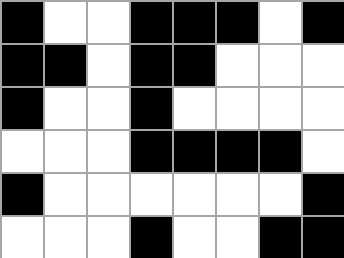[["black", "white", "white", "black", "black", "black", "white", "black"], ["black", "black", "white", "black", "black", "white", "white", "white"], ["black", "white", "white", "black", "white", "white", "white", "white"], ["white", "white", "white", "black", "black", "black", "black", "white"], ["black", "white", "white", "white", "white", "white", "white", "black"], ["white", "white", "white", "black", "white", "white", "black", "black"]]